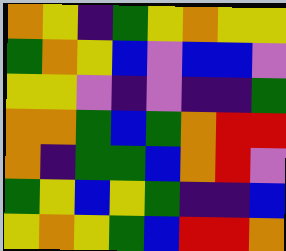[["orange", "yellow", "indigo", "green", "yellow", "orange", "yellow", "yellow"], ["green", "orange", "yellow", "blue", "violet", "blue", "blue", "violet"], ["yellow", "yellow", "violet", "indigo", "violet", "indigo", "indigo", "green"], ["orange", "orange", "green", "blue", "green", "orange", "red", "red"], ["orange", "indigo", "green", "green", "blue", "orange", "red", "violet"], ["green", "yellow", "blue", "yellow", "green", "indigo", "indigo", "blue"], ["yellow", "orange", "yellow", "green", "blue", "red", "red", "orange"]]